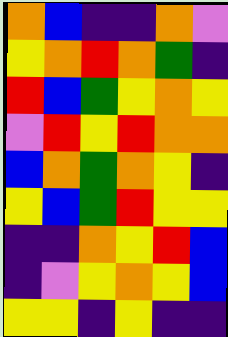[["orange", "blue", "indigo", "indigo", "orange", "violet"], ["yellow", "orange", "red", "orange", "green", "indigo"], ["red", "blue", "green", "yellow", "orange", "yellow"], ["violet", "red", "yellow", "red", "orange", "orange"], ["blue", "orange", "green", "orange", "yellow", "indigo"], ["yellow", "blue", "green", "red", "yellow", "yellow"], ["indigo", "indigo", "orange", "yellow", "red", "blue"], ["indigo", "violet", "yellow", "orange", "yellow", "blue"], ["yellow", "yellow", "indigo", "yellow", "indigo", "indigo"]]